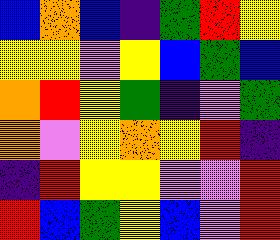[["blue", "orange", "blue", "indigo", "green", "red", "yellow"], ["yellow", "yellow", "violet", "yellow", "blue", "green", "blue"], ["orange", "red", "yellow", "green", "indigo", "violet", "green"], ["orange", "violet", "yellow", "orange", "yellow", "red", "indigo"], ["indigo", "red", "yellow", "yellow", "violet", "violet", "red"], ["red", "blue", "green", "yellow", "blue", "violet", "red"]]